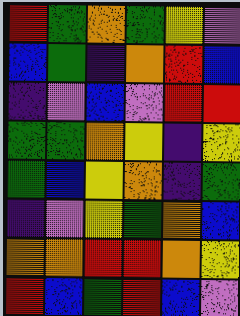[["red", "green", "orange", "green", "yellow", "violet"], ["blue", "green", "indigo", "orange", "red", "blue"], ["indigo", "violet", "blue", "violet", "red", "red"], ["green", "green", "orange", "yellow", "indigo", "yellow"], ["green", "blue", "yellow", "orange", "indigo", "green"], ["indigo", "violet", "yellow", "green", "orange", "blue"], ["orange", "orange", "red", "red", "orange", "yellow"], ["red", "blue", "green", "red", "blue", "violet"]]